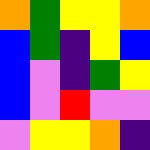[["orange", "green", "yellow", "yellow", "orange"], ["blue", "green", "indigo", "yellow", "blue"], ["blue", "violet", "indigo", "green", "yellow"], ["blue", "violet", "red", "violet", "violet"], ["violet", "yellow", "yellow", "orange", "indigo"]]